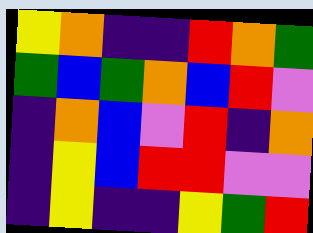[["yellow", "orange", "indigo", "indigo", "red", "orange", "green"], ["green", "blue", "green", "orange", "blue", "red", "violet"], ["indigo", "orange", "blue", "violet", "red", "indigo", "orange"], ["indigo", "yellow", "blue", "red", "red", "violet", "violet"], ["indigo", "yellow", "indigo", "indigo", "yellow", "green", "red"]]